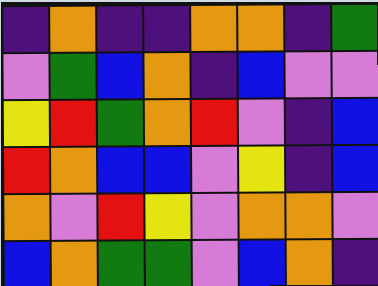[["indigo", "orange", "indigo", "indigo", "orange", "orange", "indigo", "green"], ["violet", "green", "blue", "orange", "indigo", "blue", "violet", "violet"], ["yellow", "red", "green", "orange", "red", "violet", "indigo", "blue"], ["red", "orange", "blue", "blue", "violet", "yellow", "indigo", "blue"], ["orange", "violet", "red", "yellow", "violet", "orange", "orange", "violet"], ["blue", "orange", "green", "green", "violet", "blue", "orange", "indigo"]]